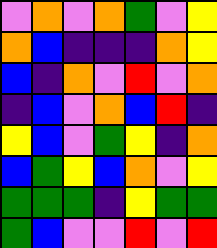[["violet", "orange", "violet", "orange", "green", "violet", "yellow"], ["orange", "blue", "indigo", "indigo", "indigo", "orange", "yellow"], ["blue", "indigo", "orange", "violet", "red", "violet", "orange"], ["indigo", "blue", "violet", "orange", "blue", "red", "indigo"], ["yellow", "blue", "violet", "green", "yellow", "indigo", "orange"], ["blue", "green", "yellow", "blue", "orange", "violet", "yellow"], ["green", "green", "green", "indigo", "yellow", "green", "green"], ["green", "blue", "violet", "violet", "red", "violet", "red"]]